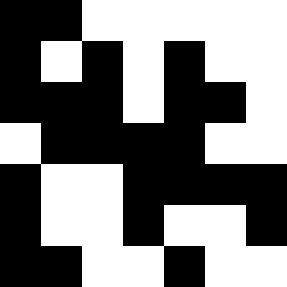[["black", "black", "white", "white", "white", "white", "white"], ["black", "white", "black", "white", "black", "white", "white"], ["black", "black", "black", "white", "black", "black", "white"], ["white", "black", "black", "black", "black", "white", "white"], ["black", "white", "white", "black", "black", "black", "black"], ["black", "white", "white", "black", "white", "white", "black"], ["black", "black", "white", "white", "black", "white", "white"]]